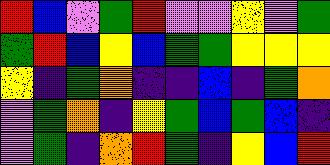[["red", "blue", "violet", "green", "red", "violet", "violet", "yellow", "violet", "green"], ["green", "red", "blue", "yellow", "blue", "green", "green", "yellow", "yellow", "yellow"], ["yellow", "indigo", "green", "orange", "indigo", "indigo", "blue", "indigo", "green", "orange"], ["violet", "green", "orange", "indigo", "yellow", "green", "blue", "green", "blue", "indigo"], ["violet", "green", "indigo", "orange", "red", "green", "indigo", "yellow", "blue", "red"]]